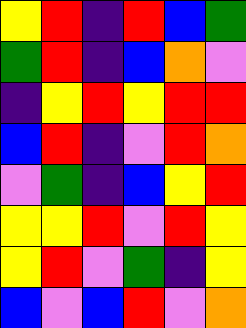[["yellow", "red", "indigo", "red", "blue", "green"], ["green", "red", "indigo", "blue", "orange", "violet"], ["indigo", "yellow", "red", "yellow", "red", "red"], ["blue", "red", "indigo", "violet", "red", "orange"], ["violet", "green", "indigo", "blue", "yellow", "red"], ["yellow", "yellow", "red", "violet", "red", "yellow"], ["yellow", "red", "violet", "green", "indigo", "yellow"], ["blue", "violet", "blue", "red", "violet", "orange"]]